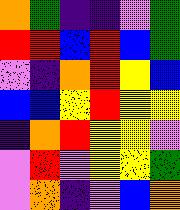[["orange", "green", "indigo", "indigo", "violet", "green"], ["red", "red", "blue", "red", "blue", "green"], ["violet", "indigo", "orange", "red", "yellow", "blue"], ["blue", "blue", "yellow", "red", "yellow", "yellow"], ["indigo", "orange", "red", "yellow", "yellow", "violet"], ["violet", "red", "violet", "yellow", "yellow", "green"], ["violet", "orange", "indigo", "violet", "blue", "orange"]]